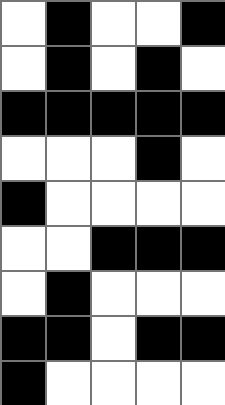[["white", "black", "white", "white", "black"], ["white", "black", "white", "black", "white"], ["black", "black", "black", "black", "black"], ["white", "white", "white", "black", "white"], ["black", "white", "white", "white", "white"], ["white", "white", "black", "black", "black"], ["white", "black", "white", "white", "white"], ["black", "black", "white", "black", "black"], ["black", "white", "white", "white", "white"]]